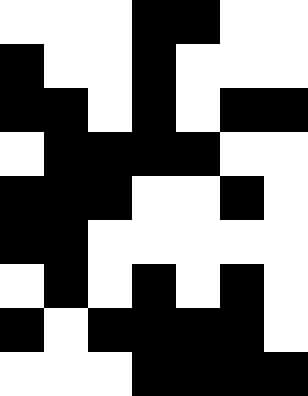[["white", "white", "white", "black", "black", "white", "white"], ["black", "white", "white", "black", "white", "white", "white"], ["black", "black", "white", "black", "white", "black", "black"], ["white", "black", "black", "black", "black", "white", "white"], ["black", "black", "black", "white", "white", "black", "white"], ["black", "black", "white", "white", "white", "white", "white"], ["white", "black", "white", "black", "white", "black", "white"], ["black", "white", "black", "black", "black", "black", "white"], ["white", "white", "white", "black", "black", "black", "black"]]